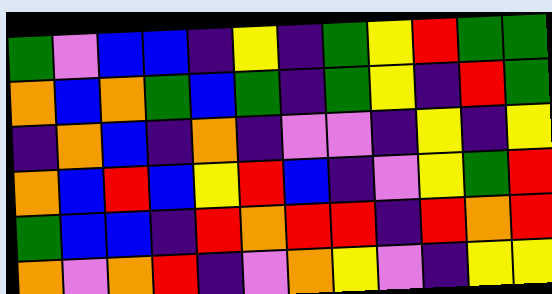[["green", "violet", "blue", "blue", "indigo", "yellow", "indigo", "green", "yellow", "red", "green", "green"], ["orange", "blue", "orange", "green", "blue", "green", "indigo", "green", "yellow", "indigo", "red", "green"], ["indigo", "orange", "blue", "indigo", "orange", "indigo", "violet", "violet", "indigo", "yellow", "indigo", "yellow"], ["orange", "blue", "red", "blue", "yellow", "red", "blue", "indigo", "violet", "yellow", "green", "red"], ["green", "blue", "blue", "indigo", "red", "orange", "red", "red", "indigo", "red", "orange", "red"], ["orange", "violet", "orange", "red", "indigo", "violet", "orange", "yellow", "violet", "indigo", "yellow", "yellow"]]